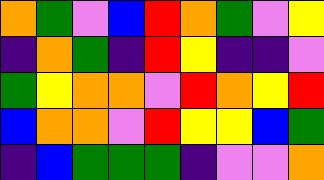[["orange", "green", "violet", "blue", "red", "orange", "green", "violet", "yellow"], ["indigo", "orange", "green", "indigo", "red", "yellow", "indigo", "indigo", "violet"], ["green", "yellow", "orange", "orange", "violet", "red", "orange", "yellow", "red"], ["blue", "orange", "orange", "violet", "red", "yellow", "yellow", "blue", "green"], ["indigo", "blue", "green", "green", "green", "indigo", "violet", "violet", "orange"]]